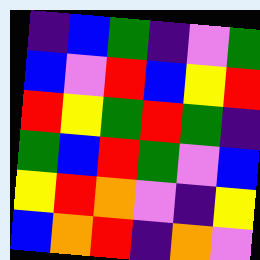[["indigo", "blue", "green", "indigo", "violet", "green"], ["blue", "violet", "red", "blue", "yellow", "red"], ["red", "yellow", "green", "red", "green", "indigo"], ["green", "blue", "red", "green", "violet", "blue"], ["yellow", "red", "orange", "violet", "indigo", "yellow"], ["blue", "orange", "red", "indigo", "orange", "violet"]]